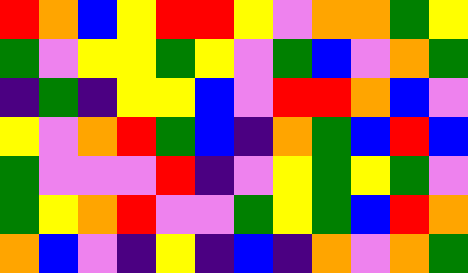[["red", "orange", "blue", "yellow", "red", "red", "yellow", "violet", "orange", "orange", "green", "yellow"], ["green", "violet", "yellow", "yellow", "green", "yellow", "violet", "green", "blue", "violet", "orange", "green"], ["indigo", "green", "indigo", "yellow", "yellow", "blue", "violet", "red", "red", "orange", "blue", "violet"], ["yellow", "violet", "orange", "red", "green", "blue", "indigo", "orange", "green", "blue", "red", "blue"], ["green", "violet", "violet", "violet", "red", "indigo", "violet", "yellow", "green", "yellow", "green", "violet"], ["green", "yellow", "orange", "red", "violet", "violet", "green", "yellow", "green", "blue", "red", "orange"], ["orange", "blue", "violet", "indigo", "yellow", "indigo", "blue", "indigo", "orange", "violet", "orange", "green"]]